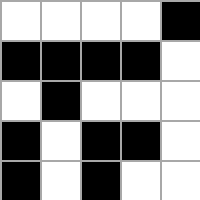[["white", "white", "white", "white", "black"], ["black", "black", "black", "black", "white"], ["white", "black", "white", "white", "white"], ["black", "white", "black", "black", "white"], ["black", "white", "black", "white", "white"]]